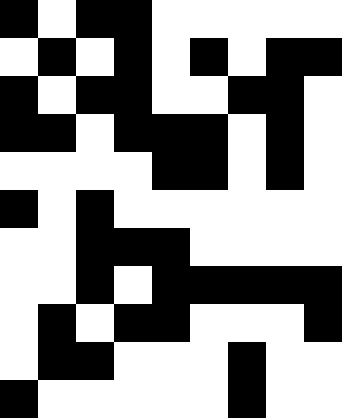[["black", "white", "black", "black", "white", "white", "white", "white", "white"], ["white", "black", "white", "black", "white", "black", "white", "black", "black"], ["black", "white", "black", "black", "white", "white", "black", "black", "white"], ["black", "black", "white", "black", "black", "black", "white", "black", "white"], ["white", "white", "white", "white", "black", "black", "white", "black", "white"], ["black", "white", "black", "white", "white", "white", "white", "white", "white"], ["white", "white", "black", "black", "black", "white", "white", "white", "white"], ["white", "white", "black", "white", "black", "black", "black", "black", "black"], ["white", "black", "white", "black", "black", "white", "white", "white", "black"], ["white", "black", "black", "white", "white", "white", "black", "white", "white"], ["black", "white", "white", "white", "white", "white", "black", "white", "white"]]